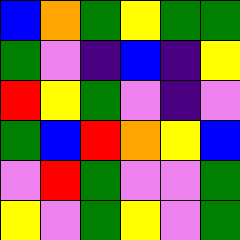[["blue", "orange", "green", "yellow", "green", "green"], ["green", "violet", "indigo", "blue", "indigo", "yellow"], ["red", "yellow", "green", "violet", "indigo", "violet"], ["green", "blue", "red", "orange", "yellow", "blue"], ["violet", "red", "green", "violet", "violet", "green"], ["yellow", "violet", "green", "yellow", "violet", "green"]]